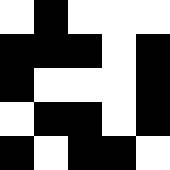[["white", "black", "white", "white", "white"], ["black", "black", "black", "white", "black"], ["black", "white", "white", "white", "black"], ["white", "black", "black", "white", "black"], ["black", "white", "black", "black", "white"]]